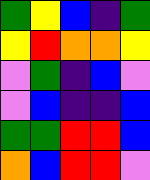[["green", "yellow", "blue", "indigo", "green"], ["yellow", "red", "orange", "orange", "yellow"], ["violet", "green", "indigo", "blue", "violet"], ["violet", "blue", "indigo", "indigo", "blue"], ["green", "green", "red", "red", "blue"], ["orange", "blue", "red", "red", "violet"]]